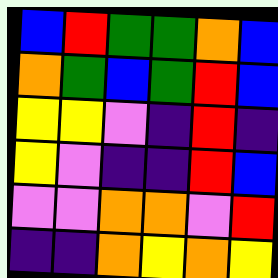[["blue", "red", "green", "green", "orange", "blue"], ["orange", "green", "blue", "green", "red", "blue"], ["yellow", "yellow", "violet", "indigo", "red", "indigo"], ["yellow", "violet", "indigo", "indigo", "red", "blue"], ["violet", "violet", "orange", "orange", "violet", "red"], ["indigo", "indigo", "orange", "yellow", "orange", "yellow"]]